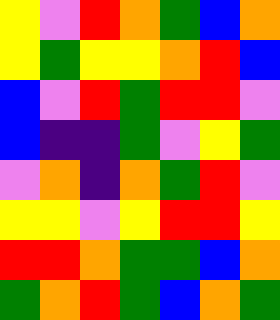[["yellow", "violet", "red", "orange", "green", "blue", "orange"], ["yellow", "green", "yellow", "yellow", "orange", "red", "blue"], ["blue", "violet", "red", "green", "red", "red", "violet"], ["blue", "indigo", "indigo", "green", "violet", "yellow", "green"], ["violet", "orange", "indigo", "orange", "green", "red", "violet"], ["yellow", "yellow", "violet", "yellow", "red", "red", "yellow"], ["red", "red", "orange", "green", "green", "blue", "orange"], ["green", "orange", "red", "green", "blue", "orange", "green"]]